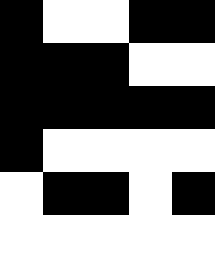[["black", "white", "white", "black", "black"], ["black", "black", "black", "white", "white"], ["black", "black", "black", "black", "black"], ["black", "white", "white", "white", "white"], ["white", "black", "black", "white", "black"], ["white", "white", "white", "white", "white"]]